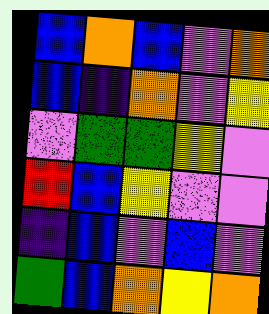[["blue", "orange", "blue", "violet", "orange"], ["blue", "indigo", "orange", "violet", "yellow"], ["violet", "green", "green", "yellow", "violet"], ["red", "blue", "yellow", "violet", "violet"], ["indigo", "blue", "violet", "blue", "violet"], ["green", "blue", "orange", "yellow", "orange"]]